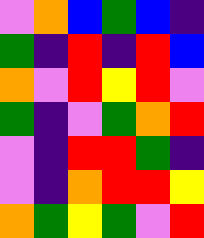[["violet", "orange", "blue", "green", "blue", "indigo"], ["green", "indigo", "red", "indigo", "red", "blue"], ["orange", "violet", "red", "yellow", "red", "violet"], ["green", "indigo", "violet", "green", "orange", "red"], ["violet", "indigo", "red", "red", "green", "indigo"], ["violet", "indigo", "orange", "red", "red", "yellow"], ["orange", "green", "yellow", "green", "violet", "red"]]